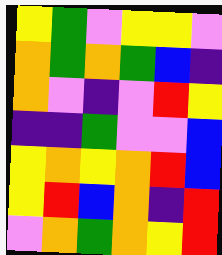[["yellow", "green", "violet", "yellow", "yellow", "violet"], ["orange", "green", "orange", "green", "blue", "indigo"], ["orange", "violet", "indigo", "violet", "red", "yellow"], ["indigo", "indigo", "green", "violet", "violet", "blue"], ["yellow", "orange", "yellow", "orange", "red", "blue"], ["yellow", "red", "blue", "orange", "indigo", "red"], ["violet", "orange", "green", "orange", "yellow", "red"]]